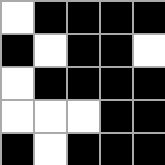[["white", "black", "black", "black", "black"], ["black", "white", "black", "black", "white"], ["white", "black", "black", "black", "black"], ["white", "white", "white", "black", "black"], ["black", "white", "black", "black", "black"]]